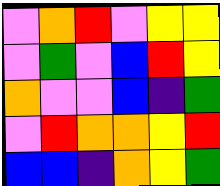[["violet", "orange", "red", "violet", "yellow", "yellow"], ["violet", "green", "violet", "blue", "red", "yellow"], ["orange", "violet", "violet", "blue", "indigo", "green"], ["violet", "red", "orange", "orange", "yellow", "red"], ["blue", "blue", "indigo", "orange", "yellow", "green"]]